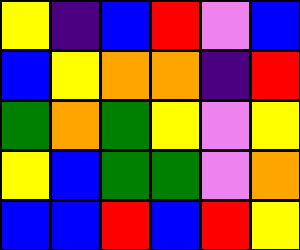[["yellow", "indigo", "blue", "red", "violet", "blue"], ["blue", "yellow", "orange", "orange", "indigo", "red"], ["green", "orange", "green", "yellow", "violet", "yellow"], ["yellow", "blue", "green", "green", "violet", "orange"], ["blue", "blue", "red", "blue", "red", "yellow"]]